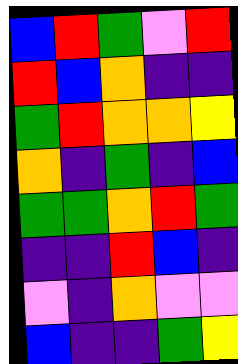[["blue", "red", "green", "violet", "red"], ["red", "blue", "orange", "indigo", "indigo"], ["green", "red", "orange", "orange", "yellow"], ["orange", "indigo", "green", "indigo", "blue"], ["green", "green", "orange", "red", "green"], ["indigo", "indigo", "red", "blue", "indigo"], ["violet", "indigo", "orange", "violet", "violet"], ["blue", "indigo", "indigo", "green", "yellow"]]